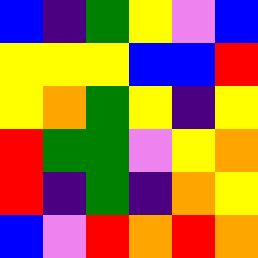[["blue", "indigo", "green", "yellow", "violet", "blue"], ["yellow", "yellow", "yellow", "blue", "blue", "red"], ["yellow", "orange", "green", "yellow", "indigo", "yellow"], ["red", "green", "green", "violet", "yellow", "orange"], ["red", "indigo", "green", "indigo", "orange", "yellow"], ["blue", "violet", "red", "orange", "red", "orange"]]